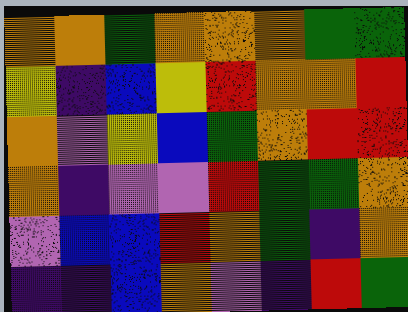[["orange", "orange", "green", "orange", "orange", "orange", "green", "green"], ["yellow", "indigo", "blue", "yellow", "red", "orange", "orange", "red"], ["orange", "violet", "yellow", "blue", "green", "orange", "red", "red"], ["orange", "indigo", "violet", "violet", "red", "green", "green", "orange"], ["violet", "blue", "blue", "red", "orange", "green", "indigo", "orange"], ["indigo", "indigo", "blue", "orange", "violet", "indigo", "red", "green"]]